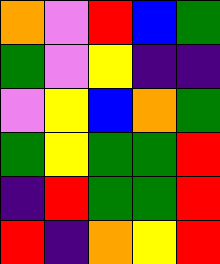[["orange", "violet", "red", "blue", "green"], ["green", "violet", "yellow", "indigo", "indigo"], ["violet", "yellow", "blue", "orange", "green"], ["green", "yellow", "green", "green", "red"], ["indigo", "red", "green", "green", "red"], ["red", "indigo", "orange", "yellow", "red"]]